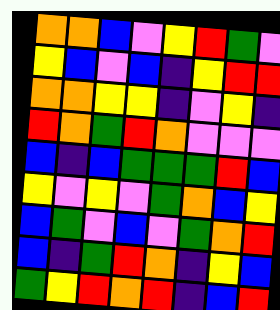[["orange", "orange", "blue", "violet", "yellow", "red", "green", "violet"], ["yellow", "blue", "violet", "blue", "indigo", "yellow", "red", "red"], ["orange", "orange", "yellow", "yellow", "indigo", "violet", "yellow", "indigo"], ["red", "orange", "green", "red", "orange", "violet", "violet", "violet"], ["blue", "indigo", "blue", "green", "green", "green", "red", "blue"], ["yellow", "violet", "yellow", "violet", "green", "orange", "blue", "yellow"], ["blue", "green", "violet", "blue", "violet", "green", "orange", "red"], ["blue", "indigo", "green", "red", "orange", "indigo", "yellow", "blue"], ["green", "yellow", "red", "orange", "red", "indigo", "blue", "red"]]